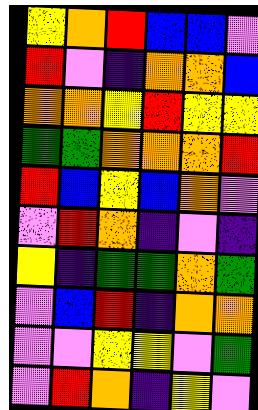[["yellow", "orange", "red", "blue", "blue", "violet"], ["red", "violet", "indigo", "orange", "orange", "blue"], ["orange", "orange", "yellow", "red", "yellow", "yellow"], ["green", "green", "orange", "orange", "orange", "red"], ["red", "blue", "yellow", "blue", "orange", "violet"], ["violet", "red", "orange", "indigo", "violet", "indigo"], ["yellow", "indigo", "green", "green", "orange", "green"], ["violet", "blue", "red", "indigo", "orange", "orange"], ["violet", "violet", "yellow", "yellow", "violet", "green"], ["violet", "red", "orange", "indigo", "yellow", "violet"]]